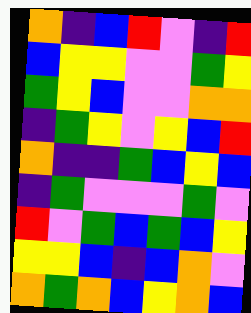[["orange", "indigo", "blue", "red", "violet", "indigo", "red"], ["blue", "yellow", "yellow", "violet", "violet", "green", "yellow"], ["green", "yellow", "blue", "violet", "violet", "orange", "orange"], ["indigo", "green", "yellow", "violet", "yellow", "blue", "red"], ["orange", "indigo", "indigo", "green", "blue", "yellow", "blue"], ["indigo", "green", "violet", "violet", "violet", "green", "violet"], ["red", "violet", "green", "blue", "green", "blue", "yellow"], ["yellow", "yellow", "blue", "indigo", "blue", "orange", "violet"], ["orange", "green", "orange", "blue", "yellow", "orange", "blue"]]